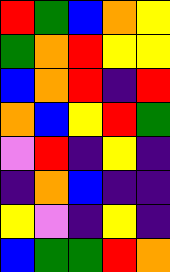[["red", "green", "blue", "orange", "yellow"], ["green", "orange", "red", "yellow", "yellow"], ["blue", "orange", "red", "indigo", "red"], ["orange", "blue", "yellow", "red", "green"], ["violet", "red", "indigo", "yellow", "indigo"], ["indigo", "orange", "blue", "indigo", "indigo"], ["yellow", "violet", "indigo", "yellow", "indigo"], ["blue", "green", "green", "red", "orange"]]